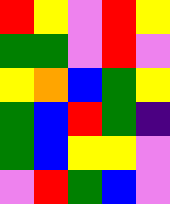[["red", "yellow", "violet", "red", "yellow"], ["green", "green", "violet", "red", "violet"], ["yellow", "orange", "blue", "green", "yellow"], ["green", "blue", "red", "green", "indigo"], ["green", "blue", "yellow", "yellow", "violet"], ["violet", "red", "green", "blue", "violet"]]